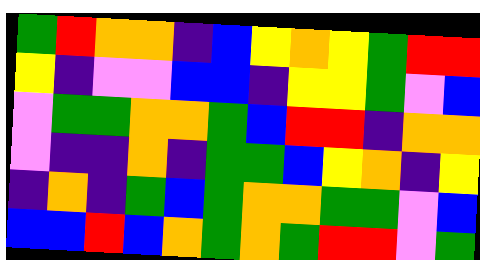[["green", "red", "orange", "orange", "indigo", "blue", "yellow", "orange", "yellow", "green", "red", "red"], ["yellow", "indigo", "violet", "violet", "blue", "blue", "indigo", "yellow", "yellow", "green", "violet", "blue"], ["violet", "green", "green", "orange", "orange", "green", "blue", "red", "red", "indigo", "orange", "orange"], ["violet", "indigo", "indigo", "orange", "indigo", "green", "green", "blue", "yellow", "orange", "indigo", "yellow"], ["indigo", "orange", "indigo", "green", "blue", "green", "orange", "orange", "green", "green", "violet", "blue"], ["blue", "blue", "red", "blue", "orange", "green", "orange", "green", "red", "red", "violet", "green"]]